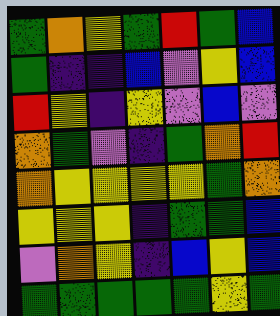[["green", "orange", "yellow", "green", "red", "green", "blue"], ["green", "indigo", "indigo", "blue", "violet", "yellow", "blue"], ["red", "yellow", "indigo", "yellow", "violet", "blue", "violet"], ["orange", "green", "violet", "indigo", "green", "orange", "red"], ["orange", "yellow", "yellow", "yellow", "yellow", "green", "orange"], ["yellow", "yellow", "yellow", "indigo", "green", "green", "blue"], ["violet", "orange", "yellow", "indigo", "blue", "yellow", "blue"], ["green", "green", "green", "green", "green", "yellow", "green"]]